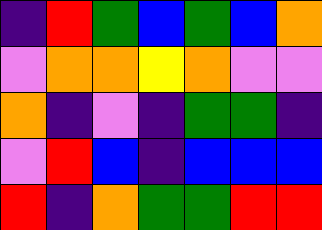[["indigo", "red", "green", "blue", "green", "blue", "orange"], ["violet", "orange", "orange", "yellow", "orange", "violet", "violet"], ["orange", "indigo", "violet", "indigo", "green", "green", "indigo"], ["violet", "red", "blue", "indigo", "blue", "blue", "blue"], ["red", "indigo", "orange", "green", "green", "red", "red"]]